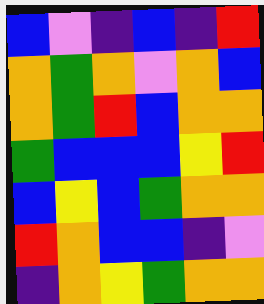[["blue", "violet", "indigo", "blue", "indigo", "red"], ["orange", "green", "orange", "violet", "orange", "blue"], ["orange", "green", "red", "blue", "orange", "orange"], ["green", "blue", "blue", "blue", "yellow", "red"], ["blue", "yellow", "blue", "green", "orange", "orange"], ["red", "orange", "blue", "blue", "indigo", "violet"], ["indigo", "orange", "yellow", "green", "orange", "orange"]]